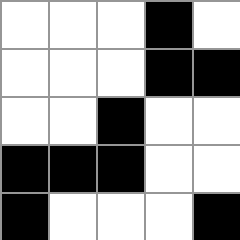[["white", "white", "white", "black", "white"], ["white", "white", "white", "black", "black"], ["white", "white", "black", "white", "white"], ["black", "black", "black", "white", "white"], ["black", "white", "white", "white", "black"]]